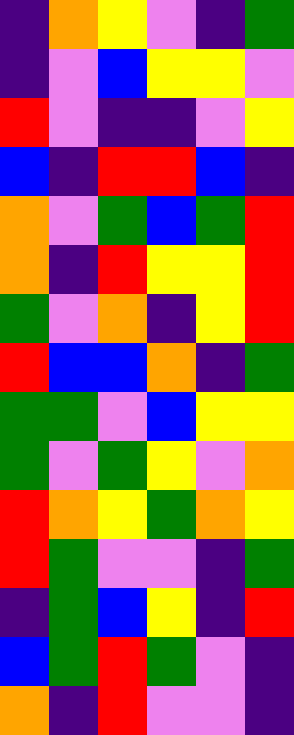[["indigo", "orange", "yellow", "violet", "indigo", "green"], ["indigo", "violet", "blue", "yellow", "yellow", "violet"], ["red", "violet", "indigo", "indigo", "violet", "yellow"], ["blue", "indigo", "red", "red", "blue", "indigo"], ["orange", "violet", "green", "blue", "green", "red"], ["orange", "indigo", "red", "yellow", "yellow", "red"], ["green", "violet", "orange", "indigo", "yellow", "red"], ["red", "blue", "blue", "orange", "indigo", "green"], ["green", "green", "violet", "blue", "yellow", "yellow"], ["green", "violet", "green", "yellow", "violet", "orange"], ["red", "orange", "yellow", "green", "orange", "yellow"], ["red", "green", "violet", "violet", "indigo", "green"], ["indigo", "green", "blue", "yellow", "indigo", "red"], ["blue", "green", "red", "green", "violet", "indigo"], ["orange", "indigo", "red", "violet", "violet", "indigo"]]